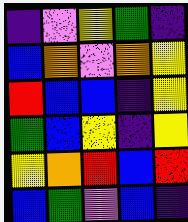[["indigo", "violet", "yellow", "green", "indigo"], ["blue", "orange", "violet", "orange", "yellow"], ["red", "blue", "blue", "indigo", "yellow"], ["green", "blue", "yellow", "indigo", "yellow"], ["yellow", "orange", "red", "blue", "red"], ["blue", "green", "violet", "blue", "indigo"]]